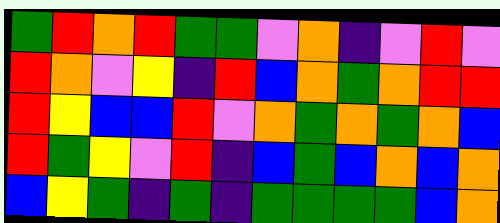[["green", "red", "orange", "red", "green", "green", "violet", "orange", "indigo", "violet", "red", "violet"], ["red", "orange", "violet", "yellow", "indigo", "red", "blue", "orange", "green", "orange", "red", "red"], ["red", "yellow", "blue", "blue", "red", "violet", "orange", "green", "orange", "green", "orange", "blue"], ["red", "green", "yellow", "violet", "red", "indigo", "blue", "green", "blue", "orange", "blue", "orange"], ["blue", "yellow", "green", "indigo", "green", "indigo", "green", "green", "green", "green", "blue", "orange"]]